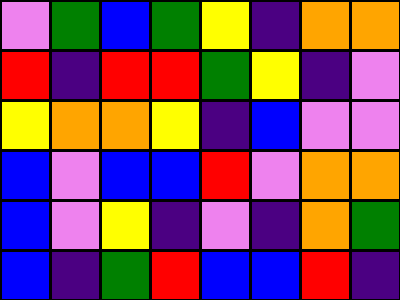[["violet", "green", "blue", "green", "yellow", "indigo", "orange", "orange"], ["red", "indigo", "red", "red", "green", "yellow", "indigo", "violet"], ["yellow", "orange", "orange", "yellow", "indigo", "blue", "violet", "violet"], ["blue", "violet", "blue", "blue", "red", "violet", "orange", "orange"], ["blue", "violet", "yellow", "indigo", "violet", "indigo", "orange", "green"], ["blue", "indigo", "green", "red", "blue", "blue", "red", "indigo"]]